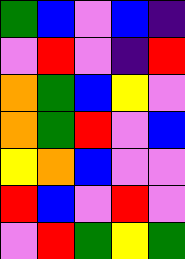[["green", "blue", "violet", "blue", "indigo"], ["violet", "red", "violet", "indigo", "red"], ["orange", "green", "blue", "yellow", "violet"], ["orange", "green", "red", "violet", "blue"], ["yellow", "orange", "blue", "violet", "violet"], ["red", "blue", "violet", "red", "violet"], ["violet", "red", "green", "yellow", "green"]]